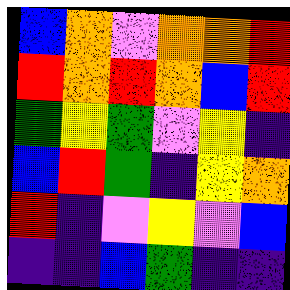[["blue", "orange", "violet", "orange", "orange", "red"], ["red", "orange", "red", "orange", "blue", "red"], ["green", "yellow", "green", "violet", "yellow", "indigo"], ["blue", "red", "green", "indigo", "yellow", "orange"], ["red", "indigo", "violet", "yellow", "violet", "blue"], ["indigo", "indigo", "blue", "green", "indigo", "indigo"]]